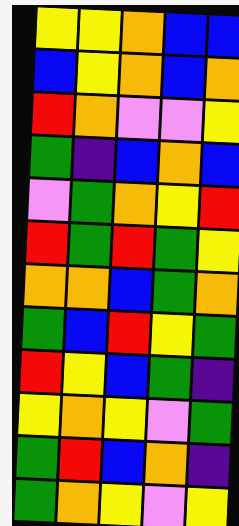[["yellow", "yellow", "orange", "blue", "blue"], ["blue", "yellow", "orange", "blue", "orange"], ["red", "orange", "violet", "violet", "yellow"], ["green", "indigo", "blue", "orange", "blue"], ["violet", "green", "orange", "yellow", "red"], ["red", "green", "red", "green", "yellow"], ["orange", "orange", "blue", "green", "orange"], ["green", "blue", "red", "yellow", "green"], ["red", "yellow", "blue", "green", "indigo"], ["yellow", "orange", "yellow", "violet", "green"], ["green", "red", "blue", "orange", "indigo"], ["green", "orange", "yellow", "violet", "yellow"]]